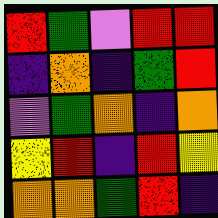[["red", "green", "violet", "red", "red"], ["indigo", "orange", "indigo", "green", "red"], ["violet", "green", "orange", "indigo", "orange"], ["yellow", "red", "indigo", "red", "yellow"], ["orange", "orange", "green", "red", "indigo"]]